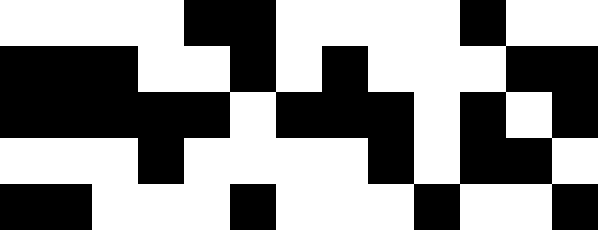[["white", "white", "white", "white", "black", "black", "white", "white", "white", "white", "black", "white", "white"], ["black", "black", "black", "white", "white", "black", "white", "black", "white", "white", "white", "black", "black"], ["black", "black", "black", "black", "black", "white", "black", "black", "black", "white", "black", "white", "black"], ["white", "white", "white", "black", "white", "white", "white", "white", "black", "white", "black", "black", "white"], ["black", "black", "white", "white", "white", "black", "white", "white", "white", "black", "white", "white", "black"]]